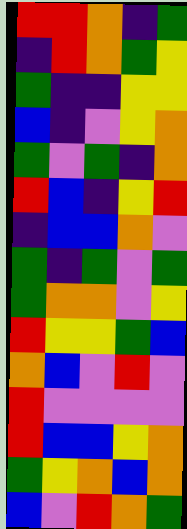[["red", "red", "orange", "indigo", "green"], ["indigo", "red", "orange", "green", "yellow"], ["green", "indigo", "indigo", "yellow", "yellow"], ["blue", "indigo", "violet", "yellow", "orange"], ["green", "violet", "green", "indigo", "orange"], ["red", "blue", "indigo", "yellow", "red"], ["indigo", "blue", "blue", "orange", "violet"], ["green", "indigo", "green", "violet", "green"], ["green", "orange", "orange", "violet", "yellow"], ["red", "yellow", "yellow", "green", "blue"], ["orange", "blue", "violet", "red", "violet"], ["red", "violet", "violet", "violet", "violet"], ["red", "blue", "blue", "yellow", "orange"], ["green", "yellow", "orange", "blue", "orange"], ["blue", "violet", "red", "orange", "green"]]